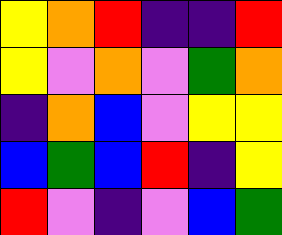[["yellow", "orange", "red", "indigo", "indigo", "red"], ["yellow", "violet", "orange", "violet", "green", "orange"], ["indigo", "orange", "blue", "violet", "yellow", "yellow"], ["blue", "green", "blue", "red", "indigo", "yellow"], ["red", "violet", "indigo", "violet", "blue", "green"]]